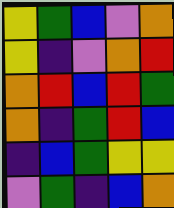[["yellow", "green", "blue", "violet", "orange"], ["yellow", "indigo", "violet", "orange", "red"], ["orange", "red", "blue", "red", "green"], ["orange", "indigo", "green", "red", "blue"], ["indigo", "blue", "green", "yellow", "yellow"], ["violet", "green", "indigo", "blue", "orange"]]